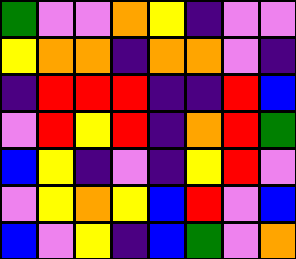[["green", "violet", "violet", "orange", "yellow", "indigo", "violet", "violet"], ["yellow", "orange", "orange", "indigo", "orange", "orange", "violet", "indigo"], ["indigo", "red", "red", "red", "indigo", "indigo", "red", "blue"], ["violet", "red", "yellow", "red", "indigo", "orange", "red", "green"], ["blue", "yellow", "indigo", "violet", "indigo", "yellow", "red", "violet"], ["violet", "yellow", "orange", "yellow", "blue", "red", "violet", "blue"], ["blue", "violet", "yellow", "indigo", "blue", "green", "violet", "orange"]]